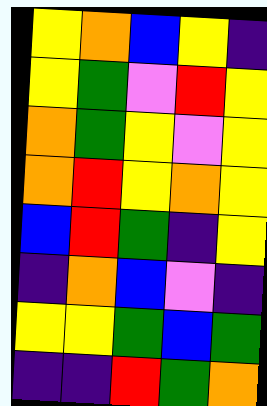[["yellow", "orange", "blue", "yellow", "indigo"], ["yellow", "green", "violet", "red", "yellow"], ["orange", "green", "yellow", "violet", "yellow"], ["orange", "red", "yellow", "orange", "yellow"], ["blue", "red", "green", "indigo", "yellow"], ["indigo", "orange", "blue", "violet", "indigo"], ["yellow", "yellow", "green", "blue", "green"], ["indigo", "indigo", "red", "green", "orange"]]